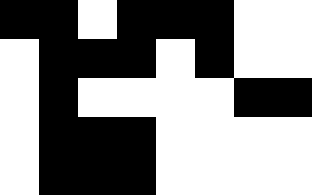[["black", "black", "white", "black", "black", "black", "white", "white"], ["white", "black", "black", "black", "white", "black", "white", "white"], ["white", "black", "white", "white", "white", "white", "black", "black"], ["white", "black", "black", "black", "white", "white", "white", "white"], ["white", "black", "black", "black", "white", "white", "white", "white"]]